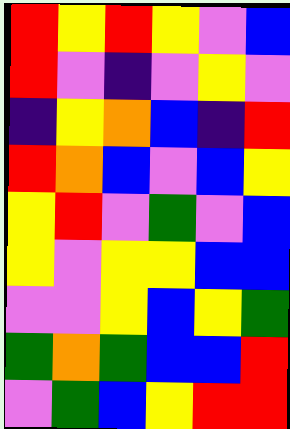[["red", "yellow", "red", "yellow", "violet", "blue"], ["red", "violet", "indigo", "violet", "yellow", "violet"], ["indigo", "yellow", "orange", "blue", "indigo", "red"], ["red", "orange", "blue", "violet", "blue", "yellow"], ["yellow", "red", "violet", "green", "violet", "blue"], ["yellow", "violet", "yellow", "yellow", "blue", "blue"], ["violet", "violet", "yellow", "blue", "yellow", "green"], ["green", "orange", "green", "blue", "blue", "red"], ["violet", "green", "blue", "yellow", "red", "red"]]